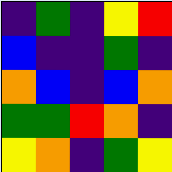[["indigo", "green", "indigo", "yellow", "red"], ["blue", "indigo", "indigo", "green", "indigo"], ["orange", "blue", "indigo", "blue", "orange"], ["green", "green", "red", "orange", "indigo"], ["yellow", "orange", "indigo", "green", "yellow"]]